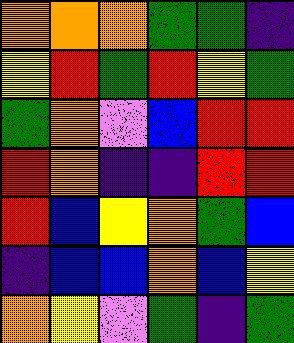[["orange", "orange", "orange", "green", "green", "indigo"], ["yellow", "red", "green", "red", "yellow", "green"], ["green", "orange", "violet", "blue", "red", "red"], ["red", "orange", "indigo", "indigo", "red", "red"], ["red", "blue", "yellow", "orange", "green", "blue"], ["indigo", "blue", "blue", "orange", "blue", "yellow"], ["orange", "yellow", "violet", "green", "indigo", "green"]]